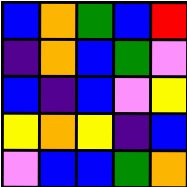[["blue", "orange", "green", "blue", "red"], ["indigo", "orange", "blue", "green", "violet"], ["blue", "indigo", "blue", "violet", "yellow"], ["yellow", "orange", "yellow", "indigo", "blue"], ["violet", "blue", "blue", "green", "orange"]]